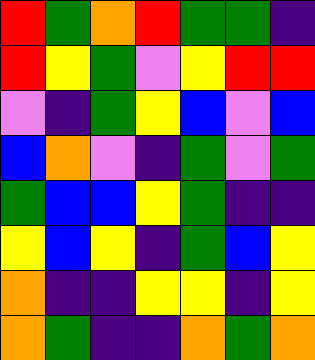[["red", "green", "orange", "red", "green", "green", "indigo"], ["red", "yellow", "green", "violet", "yellow", "red", "red"], ["violet", "indigo", "green", "yellow", "blue", "violet", "blue"], ["blue", "orange", "violet", "indigo", "green", "violet", "green"], ["green", "blue", "blue", "yellow", "green", "indigo", "indigo"], ["yellow", "blue", "yellow", "indigo", "green", "blue", "yellow"], ["orange", "indigo", "indigo", "yellow", "yellow", "indigo", "yellow"], ["orange", "green", "indigo", "indigo", "orange", "green", "orange"]]